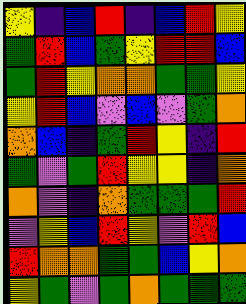[["yellow", "indigo", "blue", "red", "indigo", "blue", "red", "yellow"], ["green", "red", "blue", "green", "yellow", "red", "red", "blue"], ["green", "red", "yellow", "orange", "orange", "green", "green", "yellow"], ["yellow", "red", "blue", "violet", "blue", "violet", "green", "orange"], ["orange", "blue", "indigo", "green", "red", "yellow", "indigo", "red"], ["green", "violet", "green", "red", "yellow", "yellow", "indigo", "orange"], ["orange", "violet", "indigo", "orange", "green", "green", "green", "red"], ["violet", "yellow", "blue", "red", "yellow", "violet", "red", "blue"], ["red", "orange", "orange", "green", "green", "blue", "yellow", "orange"], ["yellow", "green", "violet", "green", "orange", "green", "green", "green"]]